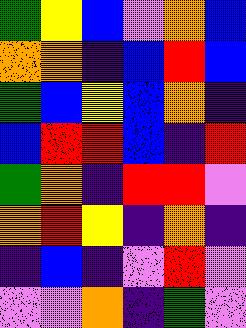[["green", "yellow", "blue", "violet", "orange", "blue"], ["orange", "orange", "indigo", "blue", "red", "blue"], ["green", "blue", "yellow", "blue", "orange", "indigo"], ["blue", "red", "red", "blue", "indigo", "red"], ["green", "orange", "indigo", "red", "red", "violet"], ["orange", "red", "yellow", "indigo", "orange", "indigo"], ["indigo", "blue", "indigo", "violet", "red", "violet"], ["violet", "violet", "orange", "indigo", "green", "violet"]]